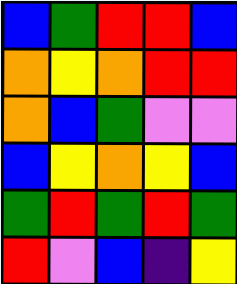[["blue", "green", "red", "red", "blue"], ["orange", "yellow", "orange", "red", "red"], ["orange", "blue", "green", "violet", "violet"], ["blue", "yellow", "orange", "yellow", "blue"], ["green", "red", "green", "red", "green"], ["red", "violet", "blue", "indigo", "yellow"]]